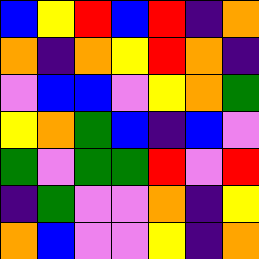[["blue", "yellow", "red", "blue", "red", "indigo", "orange"], ["orange", "indigo", "orange", "yellow", "red", "orange", "indigo"], ["violet", "blue", "blue", "violet", "yellow", "orange", "green"], ["yellow", "orange", "green", "blue", "indigo", "blue", "violet"], ["green", "violet", "green", "green", "red", "violet", "red"], ["indigo", "green", "violet", "violet", "orange", "indigo", "yellow"], ["orange", "blue", "violet", "violet", "yellow", "indigo", "orange"]]